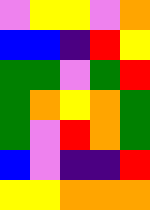[["violet", "yellow", "yellow", "violet", "orange"], ["blue", "blue", "indigo", "red", "yellow"], ["green", "green", "violet", "green", "red"], ["green", "orange", "yellow", "orange", "green"], ["green", "violet", "red", "orange", "green"], ["blue", "violet", "indigo", "indigo", "red"], ["yellow", "yellow", "orange", "orange", "orange"]]